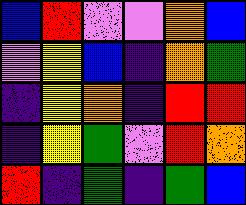[["blue", "red", "violet", "violet", "orange", "blue"], ["violet", "yellow", "blue", "indigo", "orange", "green"], ["indigo", "yellow", "orange", "indigo", "red", "red"], ["indigo", "yellow", "green", "violet", "red", "orange"], ["red", "indigo", "green", "indigo", "green", "blue"]]